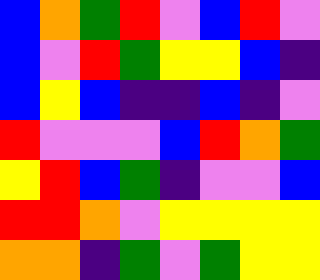[["blue", "orange", "green", "red", "violet", "blue", "red", "violet"], ["blue", "violet", "red", "green", "yellow", "yellow", "blue", "indigo"], ["blue", "yellow", "blue", "indigo", "indigo", "blue", "indigo", "violet"], ["red", "violet", "violet", "violet", "blue", "red", "orange", "green"], ["yellow", "red", "blue", "green", "indigo", "violet", "violet", "blue"], ["red", "red", "orange", "violet", "yellow", "yellow", "yellow", "yellow"], ["orange", "orange", "indigo", "green", "violet", "green", "yellow", "yellow"]]